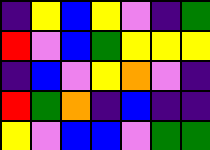[["indigo", "yellow", "blue", "yellow", "violet", "indigo", "green"], ["red", "violet", "blue", "green", "yellow", "yellow", "yellow"], ["indigo", "blue", "violet", "yellow", "orange", "violet", "indigo"], ["red", "green", "orange", "indigo", "blue", "indigo", "indigo"], ["yellow", "violet", "blue", "blue", "violet", "green", "green"]]